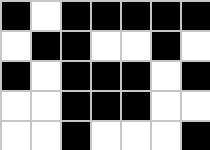[["black", "white", "black", "black", "black", "black", "black"], ["white", "black", "black", "white", "white", "black", "white"], ["black", "white", "black", "black", "black", "white", "black"], ["white", "white", "black", "black", "black", "white", "white"], ["white", "white", "black", "white", "white", "white", "black"]]